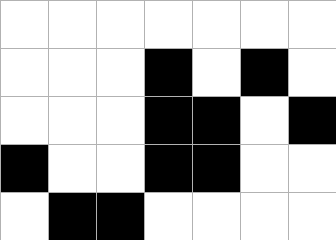[["white", "white", "white", "white", "white", "white", "white"], ["white", "white", "white", "black", "white", "black", "white"], ["white", "white", "white", "black", "black", "white", "black"], ["black", "white", "white", "black", "black", "white", "white"], ["white", "black", "black", "white", "white", "white", "white"]]